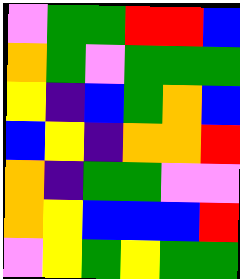[["violet", "green", "green", "red", "red", "blue"], ["orange", "green", "violet", "green", "green", "green"], ["yellow", "indigo", "blue", "green", "orange", "blue"], ["blue", "yellow", "indigo", "orange", "orange", "red"], ["orange", "indigo", "green", "green", "violet", "violet"], ["orange", "yellow", "blue", "blue", "blue", "red"], ["violet", "yellow", "green", "yellow", "green", "green"]]